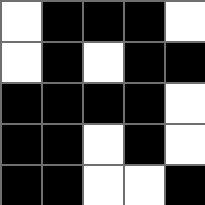[["white", "black", "black", "black", "white"], ["white", "black", "white", "black", "black"], ["black", "black", "black", "black", "white"], ["black", "black", "white", "black", "white"], ["black", "black", "white", "white", "black"]]